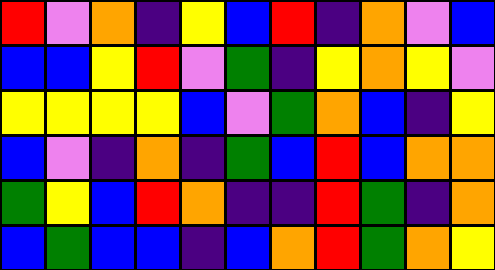[["red", "violet", "orange", "indigo", "yellow", "blue", "red", "indigo", "orange", "violet", "blue"], ["blue", "blue", "yellow", "red", "violet", "green", "indigo", "yellow", "orange", "yellow", "violet"], ["yellow", "yellow", "yellow", "yellow", "blue", "violet", "green", "orange", "blue", "indigo", "yellow"], ["blue", "violet", "indigo", "orange", "indigo", "green", "blue", "red", "blue", "orange", "orange"], ["green", "yellow", "blue", "red", "orange", "indigo", "indigo", "red", "green", "indigo", "orange"], ["blue", "green", "blue", "blue", "indigo", "blue", "orange", "red", "green", "orange", "yellow"]]